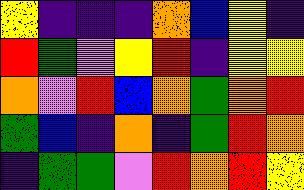[["yellow", "indigo", "indigo", "indigo", "orange", "blue", "yellow", "indigo"], ["red", "green", "violet", "yellow", "red", "indigo", "yellow", "yellow"], ["orange", "violet", "red", "blue", "orange", "green", "orange", "red"], ["green", "blue", "indigo", "orange", "indigo", "green", "red", "orange"], ["indigo", "green", "green", "violet", "red", "orange", "red", "yellow"]]